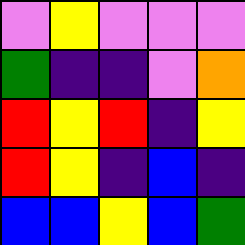[["violet", "yellow", "violet", "violet", "violet"], ["green", "indigo", "indigo", "violet", "orange"], ["red", "yellow", "red", "indigo", "yellow"], ["red", "yellow", "indigo", "blue", "indigo"], ["blue", "blue", "yellow", "blue", "green"]]